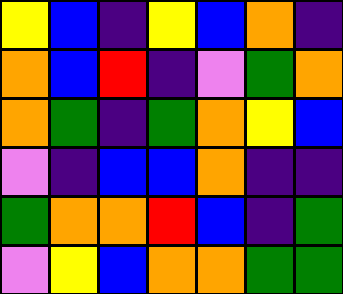[["yellow", "blue", "indigo", "yellow", "blue", "orange", "indigo"], ["orange", "blue", "red", "indigo", "violet", "green", "orange"], ["orange", "green", "indigo", "green", "orange", "yellow", "blue"], ["violet", "indigo", "blue", "blue", "orange", "indigo", "indigo"], ["green", "orange", "orange", "red", "blue", "indigo", "green"], ["violet", "yellow", "blue", "orange", "orange", "green", "green"]]